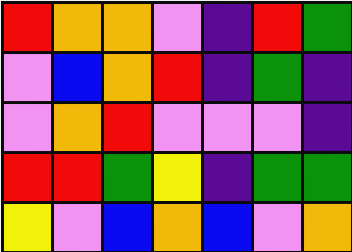[["red", "orange", "orange", "violet", "indigo", "red", "green"], ["violet", "blue", "orange", "red", "indigo", "green", "indigo"], ["violet", "orange", "red", "violet", "violet", "violet", "indigo"], ["red", "red", "green", "yellow", "indigo", "green", "green"], ["yellow", "violet", "blue", "orange", "blue", "violet", "orange"]]